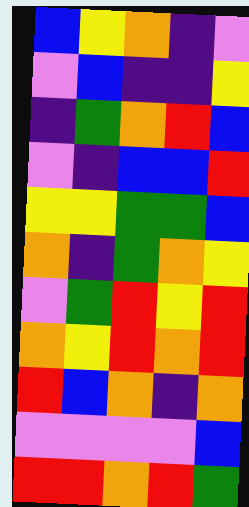[["blue", "yellow", "orange", "indigo", "violet"], ["violet", "blue", "indigo", "indigo", "yellow"], ["indigo", "green", "orange", "red", "blue"], ["violet", "indigo", "blue", "blue", "red"], ["yellow", "yellow", "green", "green", "blue"], ["orange", "indigo", "green", "orange", "yellow"], ["violet", "green", "red", "yellow", "red"], ["orange", "yellow", "red", "orange", "red"], ["red", "blue", "orange", "indigo", "orange"], ["violet", "violet", "violet", "violet", "blue"], ["red", "red", "orange", "red", "green"]]